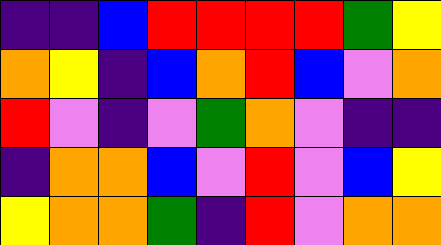[["indigo", "indigo", "blue", "red", "red", "red", "red", "green", "yellow"], ["orange", "yellow", "indigo", "blue", "orange", "red", "blue", "violet", "orange"], ["red", "violet", "indigo", "violet", "green", "orange", "violet", "indigo", "indigo"], ["indigo", "orange", "orange", "blue", "violet", "red", "violet", "blue", "yellow"], ["yellow", "orange", "orange", "green", "indigo", "red", "violet", "orange", "orange"]]